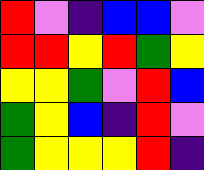[["red", "violet", "indigo", "blue", "blue", "violet"], ["red", "red", "yellow", "red", "green", "yellow"], ["yellow", "yellow", "green", "violet", "red", "blue"], ["green", "yellow", "blue", "indigo", "red", "violet"], ["green", "yellow", "yellow", "yellow", "red", "indigo"]]